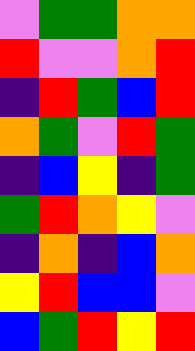[["violet", "green", "green", "orange", "orange"], ["red", "violet", "violet", "orange", "red"], ["indigo", "red", "green", "blue", "red"], ["orange", "green", "violet", "red", "green"], ["indigo", "blue", "yellow", "indigo", "green"], ["green", "red", "orange", "yellow", "violet"], ["indigo", "orange", "indigo", "blue", "orange"], ["yellow", "red", "blue", "blue", "violet"], ["blue", "green", "red", "yellow", "red"]]